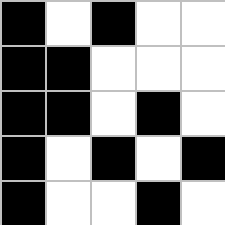[["black", "white", "black", "white", "white"], ["black", "black", "white", "white", "white"], ["black", "black", "white", "black", "white"], ["black", "white", "black", "white", "black"], ["black", "white", "white", "black", "white"]]